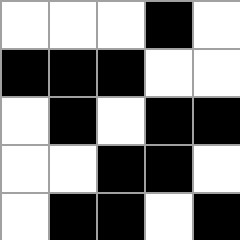[["white", "white", "white", "black", "white"], ["black", "black", "black", "white", "white"], ["white", "black", "white", "black", "black"], ["white", "white", "black", "black", "white"], ["white", "black", "black", "white", "black"]]